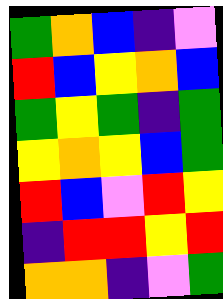[["green", "orange", "blue", "indigo", "violet"], ["red", "blue", "yellow", "orange", "blue"], ["green", "yellow", "green", "indigo", "green"], ["yellow", "orange", "yellow", "blue", "green"], ["red", "blue", "violet", "red", "yellow"], ["indigo", "red", "red", "yellow", "red"], ["orange", "orange", "indigo", "violet", "green"]]